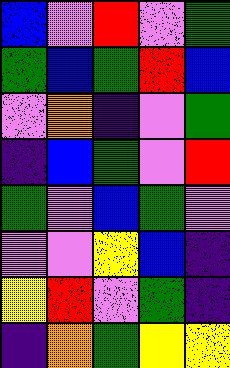[["blue", "violet", "red", "violet", "green"], ["green", "blue", "green", "red", "blue"], ["violet", "orange", "indigo", "violet", "green"], ["indigo", "blue", "green", "violet", "red"], ["green", "violet", "blue", "green", "violet"], ["violet", "violet", "yellow", "blue", "indigo"], ["yellow", "red", "violet", "green", "indigo"], ["indigo", "orange", "green", "yellow", "yellow"]]